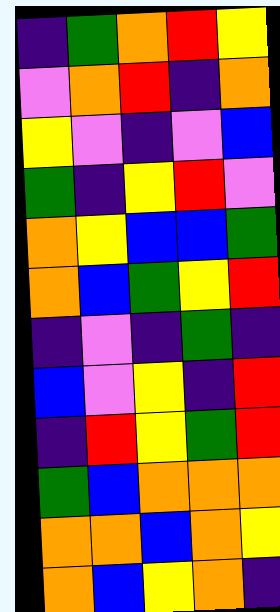[["indigo", "green", "orange", "red", "yellow"], ["violet", "orange", "red", "indigo", "orange"], ["yellow", "violet", "indigo", "violet", "blue"], ["green", "indigo", "yellow", "red", "violet"], ["orange", "yellow", "blue", "blue", "green"], ["orange", "blue", "green", "yellow", "red"], ["indigo", "violet", "indigo", "green", "indigo"], ["blue", "violet", "yellow", "indigo", "red"], ["indigo", "red", "yellow", "green", "red"], ["green", "blue", "orange", "orange", "orange"], ["orange", "orange", "blue", "orange", "yellow"], ["orange", "blue", "yellow", "orange", "indigo"]]